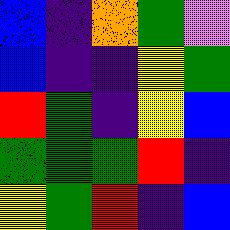[["blue", "indigo", "orange", "green", "violet"], ["blue", "indigo", "indigo", "yellow", "green"], ["red", "green", "indigo", "yellow", "blue"], ["green", "green", "green", "red", "indigo"], ["yellow", "green", "red", "indigo", "blue"]]